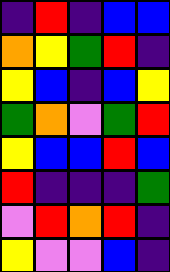[["indigo", "red", "indigo", "blue", "blue"], ["orange", "yellow", "green", "red", "indigo"], ["yellow", "blue", "indigo", "blue", "yellow"], ["green", "orange", "violet", "green", "red"], ["yellow", "blue", "blue", "red", "blue"], ["red", "indigo", "indigo", "indigo", "green"], ["violet", "red", "orange", "red", "indigo"], ["yellow", "violet", "violet", "blue", "indigo"]]